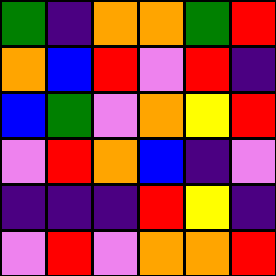[["green", "indigo", "orange", "orange", "green", "red"], ["orange", "blue", "red", "violet", "red", "indigo"], ["blue", "green", "violet", "orange", "yellow", "red"], ["violet", "red", "orange", "blue", "indigo", "violet"], ["indigo", "indigo", "indigo", "red", "yellow", "indigo"], ["violet", "red", "violet", "orange", "orange", "red"]]